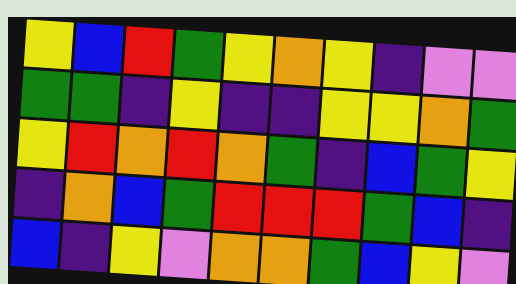[["yellow", "blue", "red", "green", "yellow", "orange", "yellow", "indigo", "violet", "violet"], ["green", "green", "indigo", "yellow", "indigo", "indigo", "yellow", "yellow", "orange", "green"], ["yellow", "red", "orange", "red", "orange", "green", "indigo", "blue", "green", "yellow"], ["indigo", "orange", "blue", "green", "red", "red", "red", "green", "blue", "indigo"], ["blue", "indigo", "yellow", "violet", "orange", "orange", "green", "blue", "yellow", "violet"]]